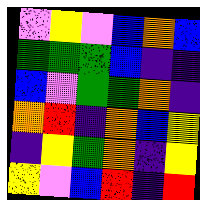[["violet", "yellow", "violet", "blue", "orange", "blue"], ["green", "green", "green", "blue", "indigo", "indigo"], ["blue", "violet", "green", "green", "orange", "indigo"], ["orange", "red", "indigo", "orange", "blue", "yellow"], ["indigo", "yellow", "green", "orange", "indigo", "yellow"], ["yellow", "violet", "blue", "red", "indigo", "red"]]